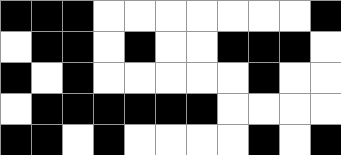[["black", "black", "black", "white", "white", "white", "white", "white", "white", "white", "black"], ["white", "black", "black", "white", "black", "white", "white", "black", "black", "black", "white"], ["black", "white", "black", "white", "white", "white", "white", "white", "black", "white", "white"], ["white", "black", "black", "black", "black", "black", "black", "white", "white", "white", "white"], ["black", "black", "white", "black", "white", "white", "white", "white", "black", "white", "black"]]